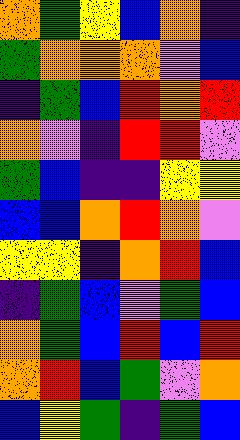[["orange", "green", "yellow", "blue", "orange", "indigo"], ["green", "orange", "orange", "orange", "violet", "blue"], ["indigo", "green", "blue", "red", "orange", "red"], ["orange", "violet", "indigo", "red", "red", "violet"], ["green", "blue", "indigo", "indigo", "yellow", "yellow"], ["blue", "blue", "orange", "red", "orange", "violet"], ["yellow", "yellow", "indigo", "orange", "red", "blue"], ["indigo", "green", "blue", "violet", "green", "blue"], ["orange", "green", "blue", "red", "blue", "red"], ["orange", "red", "blue", "green", "violet", "orange"], ["blue", "yellow", "green", "indigo", "green", "blue"]]